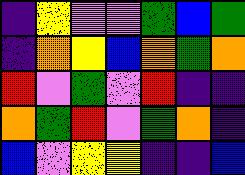[["indigo", "yellow", "violet", "violet", "green", "blue", "green"], ["indigo", "orange", "yellow", "blue", "orange", "green", "orange"], ["red", "violet", "green", "violet", "red", "indigo", "indigo"], ["orange", "green", "red", "violet", "green", "orange", "indigo"], ["blue", "violet", "yellow", "yellow", "indigo", "indigo", "blue"]]